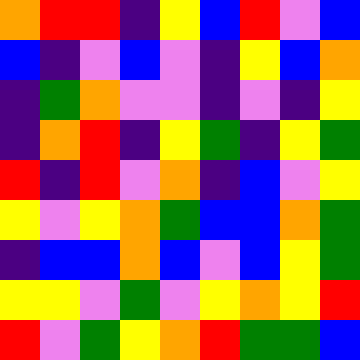[["orange", "red", "red", "indigo", "yellow", "blue", "red", "violet", "blue"], ["blue", "indigo", "violet", "blue", "violet", "indigo", "yellow", "blue", "orange"], ["indigo", "green", "orange", "violet", "violet", "indigo", "violet", "indigo", "yellow"], ["indigo", "orange", "red", "indigo", "yellow", "green", "indigo", "yellow", "green"], ["red", "indigo", "red", "violet", "orange", "indigo", "blue", "violet", "yellow"], ["yellow", "violet", "yellow", "orange", "green", "blue", "blue", "orange", "green"], ["indigo", "blue", "blue", "orange", "blue", "violet", "blue", "yellow", "green"], ["yellow", "yellow", "violet", "green", "violet", "yellow", "orange", "yellow", "red"], ["red", "violet", "green", "yellow", "orange", "red", "green", "green", "blue"]]